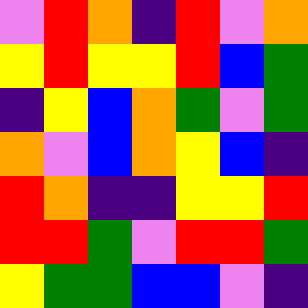[["violet", "red", "orange", "indigo", "red", "violet", "orange"], ["yellow", "red", "yellow", "yellow", "red", "blue", "green"], ["indigo", "yellow", "blue", "orange", "green", "violet", "green"], ["orange", "violet", "blue", "orange", "yellow", "blue", "indigo"], ["red", "orange", "indigo", "indigo", "yellow", "yellow", "red"], ["red", "red", "green", "violet", "red", "red", "green"], ["yellow", "green", "green", "blue", "blue", "violet", "indigo"]]